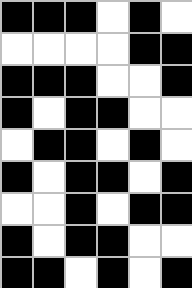[["black", "black", "black", "white", "black", "white"], ["white", "white", "white", "white", "black", "black"], ["black", "black", "black", "white", "white", "black"], ["black", "white", "black", "black", "white", "white"], ["white", "black", "black", "white", "black", "white"], ["black", "white", "black", "black", "white", "black"], ["white", "white", "black", "white", "black", "black"], ["black", "white", "black", "black", "white", "white"], ["black", "black", "white", "black", "white", "black"]]